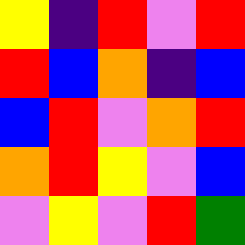[["yellow", "indigo", "red", "violet", "red"], ["red", "blue", "orange", "indigo", "blue"], ["blue", "red", "violet", "orange", "red"], ["orange", "red", "yellow", "violet", "blue"], ["violet", "yellow", "violet", "red", "green"]]